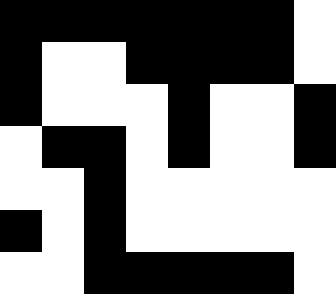[["black", "black", "black", "black", "black", "black", "black", "white"], ["black", "white", "white", "black", "black", "black", "black", "white"], ["black", "white", "white", "white", "black", "white", "white", "black"], ["white", "black", "black", "white", "black", "white", "white", "black"], ["white", "white", "black", "white", "white", "white", "white", "white"], ["black", "white", "black", "white", "white", "white", "white", "white"], ["white", "white", "black", "black", "black", "black", "black", "white"]]